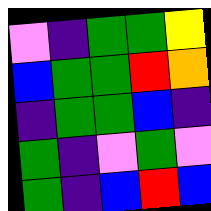[["violet", "indigo", "green", "green", "yellow"], ["blue", "green", "green", "red", "orange"], ["indigo", "green", "green", "blue", "indigo"], ["green", "indigo", "violet", "green", "violet"], ["green", "indigo", "blue", "red", "blue"]]